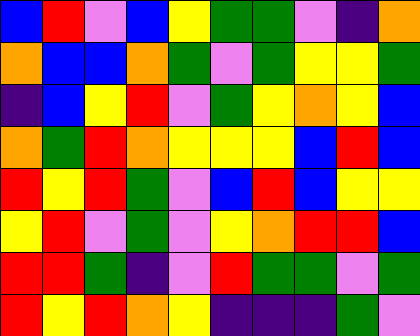[["blue", "red", "violet", "blue", "yellow", "green", "green", "violet", "indigo", "orange"], ["orange", "blue", "blue", "orange", "green", "violet", "green", "yellow", "yellow", "green"], ["indigo", "blue", "yellow", "red", "violet", "green", "yellow", "orange", "yellow", "blue"], ["orange", "green", "red", "orange", "yellow", "yellow", "yellow", "blue", "red", "blue"], ["red", "yellow", "red", "green", "violet", "blue", "red", "blue", "yellow", "yellow"], ["yellow", "red", "violet", "green", "violet", "yellow", "orange", "red", "red", "blue"], ["red", "red", "green", "indigo", "violet", "red", "green", "green", "violet", "green"], ["red", "yellow", "red", "orange", "yellow", "indigo", "indigo", "indigo", "green", "violet"]]